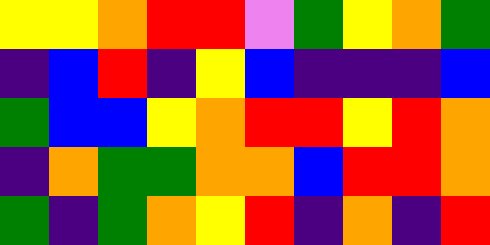[["yellow", "yellow", "orange", "red", "red", "violet", "green", "yellow", "orange", "green"], ["indigo", "blue", "red", "indigo", "yellow", "blue", "indigo", "indigo", "indigo", "blue"], ["green", "blue", "blue", "yellow", "orange", "red", "red", "yellow", "red", "orange"], ["indigo", "orange", "green", "green", "orange", "orange", "blue", "red", "red", "orange"], ["green", "indigo", "green", "orange", "yellow", "red", "indigo", "orange", "indigo", "red"]]